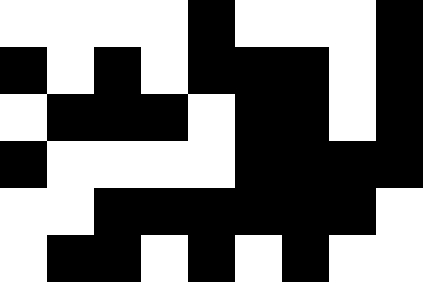[["white", "white", "white", "white", "black", "white", "white", "white", "black"], ["black", "white", "black", "white", "black", "black", "black", "white", "black"], ["white", "black", "black", "black", "white", "black", "black", "white", "black"], ["black", "white", "white", "white", "white", "black", "black", "black", "black"], ["white", "white", "black", "black", "black", "black", "black", "black", "white"], ["white", "black", "black", "white", "black", "white", "black", "white", "white"]]